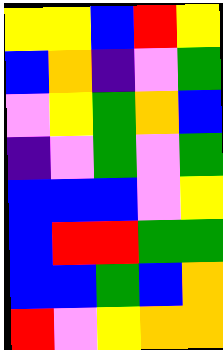[["yellow", "yellow", "blue", "red", "yellow"], ["blue", "orange", "indigo", "violet", "green"], ["violet", "yellow", "green", "orange", "blue"], ["indigo", "violet", "green", "violet", "green"], ["blue", "blue", "blue", "violet", "yellow"], ["blue", "red", "red", "green", "green"], ["blue", "blue", "green", "blue", "orange"], ["red", "violet", "yellow", "orange", "orange"]]